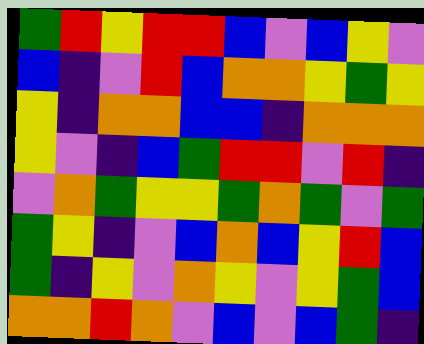[["green", "red", "yellow", "red", "red", "blue", "violet", "blue", "yellow", "violet"], ["blue", "indigo", "violet", "red", "blue", "orange", "orange", "yellow", "green", "yellow"], ["yellow", "indigo", "orange", "orange", "blue", "blue", "indigo", "orange", "orange", "orange"], ["yellow", "violet", "indigo", "blue", "green", "red", "red", "violet", "red", "indigo"], ["violet", "orange", "green", "yellow", "yellow", "green", "orange", "green", "violet", "green"], ["green", "yellow", "indigo", "violet", "blue", "orange", "blue", "yellow", "red", "blue"], ["green", "indigo", "yellow", "violet", "orange", "yellow", "violet", "yellow", "green", "blue"], ["orange", "orange", "red", "orange", "violet", "blue", "violet", "blue", "green", "indigo"]]